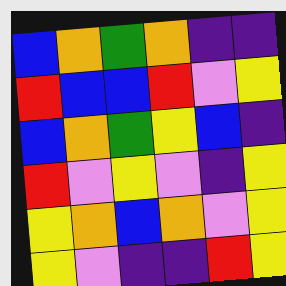[["blue", "orange", "green", "orange", "indigo", "indigo"], ["red", "blue", "blue", "red", "violet", "yellow"], ["blue", "orange", "green", "yellow", "blue", "indigo"], ["red", "violet", "yellow", "violet", "indigo", "yellow"], ["yellow", "orange", "blue", "orange", "violet", "yellow"], ["yellow", "violet", "indigo", "indigo", "red", "yellow"]]